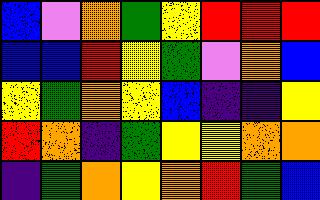[["blue", "violet", "orange", "green", "yellow", "red", "red", "red"], ["blue", "blue", "red", "yellow", "green", "violet", "orange", "blue"], ["yellow", "green", "orange", "yellow", "blue", "indigo", "indigo", "yellow"], ["red", "orange", "indigo", "green", "yellow", "yellow", "orange", "orange"], ["indigo", "green", "orange", "yellow", "orange", "red", "green", "blue"]]